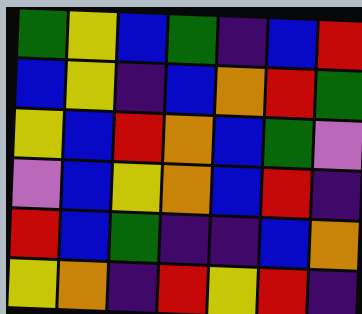[["green", "yellow", "blue", "green", "indigo", "blue", "red"], ["blue", "yellow", "indigo", "blue", "orange", "red", "green"], ["yellow", "blue", "red", "orange", "blue", "green", "violet"], ["violet", "blue", "yellow", "orange", "blue", "red", "indigo"], ["red", "blue", "green", "indigo", "indigo", "blue", "orange"], ["yellow", "orange", "indigo", "red", "yellow", "red", "indigo"]]